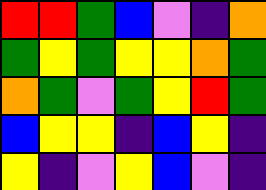[["red", "red", "green", "blue", "violet", "indigo", "orange"], ["green", "yellow", "green", "yellow", "yellow", "orange", "green"], ["orange", "green", "violet", "green", "yellow", "red", "green"], ["blue", "yellow", "yellow", "indigo", "blue", "yellow", "indigo"], ["yellow", "indigo", "violet", "yellow", "blue", "violet", "indigo"]]